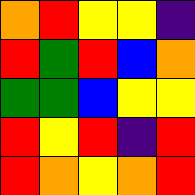[["orange", "red", "yellow", "yellow", "indigo"], ["red", "green", "red", "blue", "orange"], ["green", "green", "blue", "yellow", "yellow"], ["red", "yellow", "red", "indigo", "red"], ["red", "orange", "yellow", "orange", "red"]]